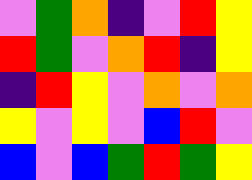[["violet", "green", "orange", "indigo", "violet", "red", "yellow"], ["red", "green", "violet", "orange", "red", "indigo", "yellow"], ["indigo", "red", "yellow", "violet", "orange", "violet", "orange"], ["yellow", "violet", "yellow", "violet", "blue", "red", "violet"], ["blue", "violet", "blue", "green", "red", "green", "yellow"]]